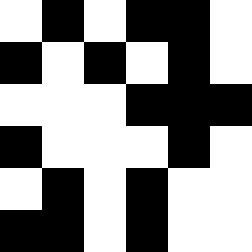[["white", "black", "white", "black", "black", "white"], ["black", "white", "black", "white", "black", "white"], ["white", "white", "white", "black", "black", "black"], ["black", "white", "white", "white", "black", "white"], ["white", "black", "white", "black", "white", "white"], ["black", "black", "white", "black", "white", "white"]]